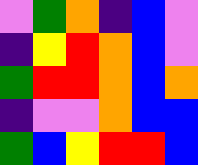[["violet", "green", "orange", "indigo", "blue", "violet"], ["indigo", "yellow", "red", "orange", "blue", "violet"], ["green", "red", "red", "orange", "blue", "orange"], ["indigo", "violet", "violet", "orange", "blue", "blue"], ["green", "blue", "yellow", "red", "red", "blue"]]